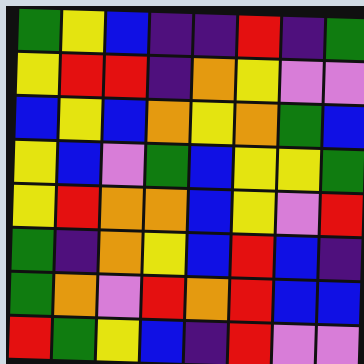[["green", "yellow", "blue", "indigo", "indigo", "red", "indigo", "green"], ["yellow", "red", "red", "indigo", "orange", "yellow", "violet", "violet"], ["blue", "yellow", "blue", "orange", "yellow", "orange", "green", "blue"], ["yellow", "blue", "violet", "green", "blue", "yellow", "yellow", "green"], ["yellow", "red", "orange", "orange", "blue", "yellow", "violet", "red"], ["green", "indigo", "orange", "yellow", "blue", "red", "blue", "indigo"], ["green", "orange", "violet", "red", "orange", "red", "blue", "blue"], ["red", "green", "yellow", "blue", "indigo", "red", "violet", "violet"]]